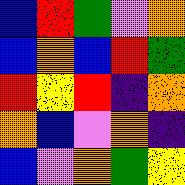[["blue", "red", "green", "violet", "orange"], ["blue", "orange", "blue", "red", "green"], ["red", "yellow", "red", "indigo", "orange"], ["orange", "blue", "violet", "orange", "indigo"], ["blue", "violet", "orange", "green", "yellow"]]